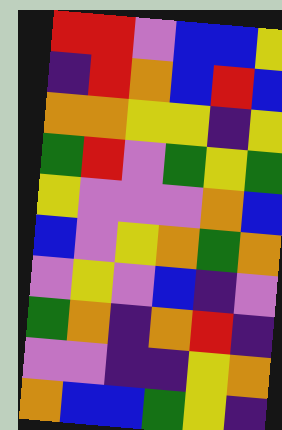[["red", "red", "violet", "blue", "blue", "yellow"], ["indigo", "red", "orange", "blue", "red", "blue"], ["orange", "orange", "yellow", "yellow", "indigo", "yellow"], ["green", "red", "violet", "green", "yellow", "green"], ["yellow", "violet", "violet", "violet", "orange", "blue"], ["blue", "violet", "yellow", "orange", "green", "orange"], ["violet", "yellow", "violet", "blue", "indigo", "violet"], ["green", "orange", "indigo", "orange", "red", "indigo"], ["violet", "violet", "indigo", "indigo", "yellow", "orange"], ["orange", "blue", "blue", "green", "yellow", "indigo"]]